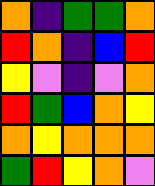[["orange", "indigo", "green", "green", "orange"], ["red", "orange", "indigo", "blue", "red"], ["yellow", "violet", "indigo", "violet", "orange"], ["red", "green", "blue", "orange", "yellow"], ["orange", "yellow", "orange", "orange", "orange"], ["green", "red", "yellow", "orange", "violet"]]